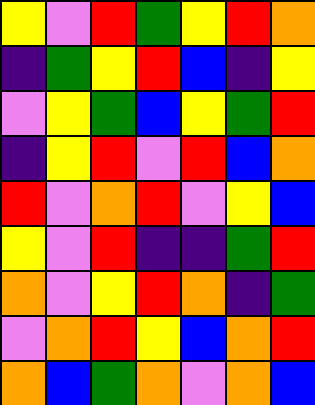[["yellow", "violet", "red", "green", "yellow", "red", "orange"], ["indigo", "green", "yellow", "red", "blue", "indigo", "yellow"], ["violet", "yellow", "green", "blue", "yellow", "green", "red"], ["indigo", "yellow", "red", "violet", "red", "blue", "orange"], ["red", "violet", "orange", "red", "violet", "yellow", "blue"], ["yellow", "violet", "red", "indigo", "indigo", "green", "red"], ["orange", "violet", "yellow", "red", "orange", "indigo", "green"], ["violet", "orange", "red", "yellow", "blue", "orange", "red"], ["orange", "blue", "green", "orange", "violet", "orange", "blue"]]